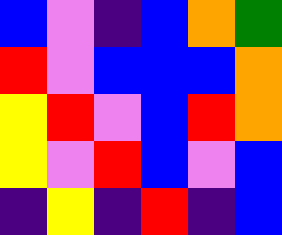[["blue", "violet", "indigo", "blue", "orange", "green"], ["red", "violet", "blue", "blue", "blue", "orange"], ["yellow", "red", "violet", "blue", "red", "orange"], ["yellow", "violet", "red", "blue", "violet", "blue"], ["indigo", "yellow", "indigo", "red", "indigo", "blue"]]